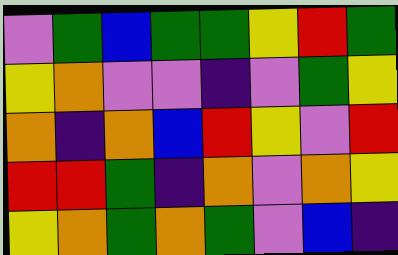[["violet", "green", "blue", "green", "green", "yellow", "red", "green"], ["yellow", "orange", "violet", "violet", "indigo", "violet", "green", "yellow"], ["orange", "indigo", "orange", "blue", "red", "yellow", "violet", "red"], ["red", "red", "green", "indigo", "orange", "violet", "orange", "yellow"], ["yellow", "orange", "green", "orange", "green", "violet", "blue", "indigo"]]